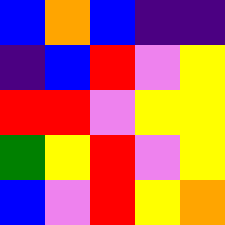[["blue", "orange", "blue", "indigo", "indigo"], ["indigo", "blue", "red", "violet", "yellow"], ["red", "red", "violet", "yellow", "yellow"], ["green", "yellow", "red", "violet", "yellow"], ["blue", "violet", "red", "yellow", "orange"]]